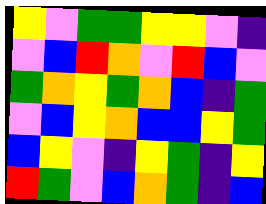[["yellow", "violet", "green", "green", "yellow", "yellow", "violet", "indigo"], ["violet", "blue", "red", "orange", "violet", "red", "blue", "violet"], ["green", "orange", "yellow", "green", "orange", "blue", "indigo", "green"], ["violet", "blue", "yellow", "orange", "blue", "blue", "yellow", "green"], ["blue", "yellow", "violet", "indigo", "yellow", "green", "indigo", "yellow"], ["red", "green", "violet", "blue", "orange", "green", "indigo", "blue"]]